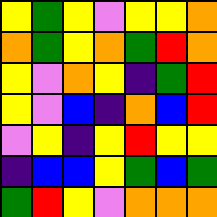[["yellow", "green", "yellow", "violet", "yellow", "yellow", "orange"], ["orange", "green", "yellow", "orange", "green", "red", "orange"], ["yellow", "violet", "orange", "yellow", "indigo", "green", "red"], ["yellow", "violet", "blue", "indigo", "orange", "blue", "red"], ["violet", "yellow", "indigo", "yellow", "red", "yellow", "yellow"], ["indigo", "blue", "blue", "yellow", "green", "blue", "green"], ["green", "red", "yellow", "violet", "orange", "orange", "orange"]]